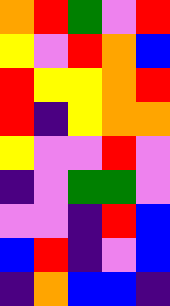[["orange", "red", "green", "violet", "red"], ["yellow", "violet", "red", "orange", "blue"], ["red", "yellow", "yellow", "orange", "red"], ["red", "indigo", "yellow", "orange", "orange"], ["yellow", "violet", "violet", "red", "violet"], ["indigo", "violet", "green", "green", "violet"], ["violet", "violet", "indigo", "red", "blue"], ["blue", "red", "indigo", "violet", "blue"], ["indigo", "orange", "blue", "blue", "indigo"]]